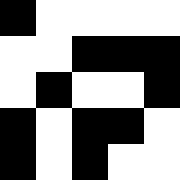[["black", "white", "white", "white", "white"], ["white", "white", "black", "black", "black"], ["white", "black", "white", "white", "black"], ["black", "white", "black", "black", "white"], ["black", "white", "black", "white", "white"]]